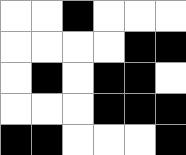[["white", "white", "black", "white", "white", "white"], ["white", "white", "white", "white", "black", "black"], ["white", "black", "white", "black", "black", "white"], ["white", "white", "white", "black", "black", "black"], ["black", "black", "white", "white", "white", "black"]]